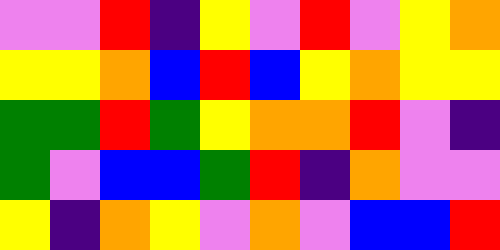[["violet", "violet", "red", "indigo", "yellow", "violet", "red", "violet", "yellow", "orange"], ["yellow", "yellow", "orange", "blue", "red", "blue", "yellow", "orange", "yellow", "yellow"], ["green", "green", "red", "green", "yellow", "orange", "orange", "red", "violet", "indigo"], ["green", "violet", "blue", "blue", "green", "red", "indigo", "orange", "violet", "violet"], ["yellow", "indigo", "orange", "yellow", "violet", "orange", "violet", "blue", "blue", "red"]]